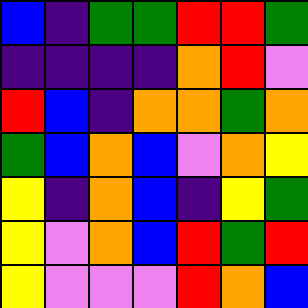[["blue", "indigo", "green", "green", "red", "red", "green"], ["indigo", "indigo", "indigo", "indigo", "orange", "red", "violet"], ["red", "blue", "indigo", "orange", "orange", "green", "orange"], ["green", "blue", "orange", "blue", "violet", "orange", "yellow"], ["yellow", "indigo", "orange", "blue", "indigo", "yellow", "green"], ["yellow", "violet", "orange", "blue", "red", "green", "red"], ["yellow", "violet", "violet", "violet", "red", "orange", "blue"]]